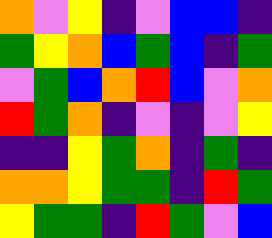[["orange", "violet", "yellow", "indigo", "violet", "blue", "blue", "indigo"], ["green", "yellow", "orange", "blue", "green", "blue", "indigo", "green"], ["violet", "green", "blue", "orange", "red", "blue", "violet", "orange"], ["red", "green", "orange", "indigo", "violet", "indigo", "violet", "yellow"], ["indigo", "indigo", "yellow", "green", "orange", "indigo", "green", "indigo"], ["orange", "orange", "yellow", "green", "green", "indigo", "red", "green"], ["yellow", "green", "green", "indigo", "red", "green", "violet", "blue"]]